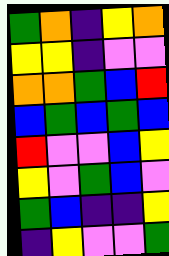[["green", "orange", "indigo", "yellow", "orange"], ["yellow", "yellow", "indigo", "violet", "violet"], ["orange", "orange", "green", "blue", "red"], ["blue", "green", "blue", "green", "blue"], ["red", "violet", "violet", "blue", "yellow"], ["yellow", "violet", "green", "blue", "violet"], ["green", "blue", "indigo", "indigo", "yellow"], ["indigo", "yellow", "violet", "violet", "green"]]